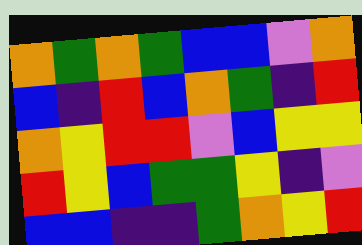[["orange", "green", "orange", "green", "blue", "blue", "violet", "orange"], ["blue", "indigo", "red", "blue", "orange", "green", "indigo", "red"], ["orange", "yellow", "red", "red", "violet", "blue", "yellow", "yellow"], ["red", "yellow", "blue", "green", "green", "yellow", "indigo", "violet"], ["blue", "blue", "indigo", "indigo", "green", "orange", "yellow", "red"]]